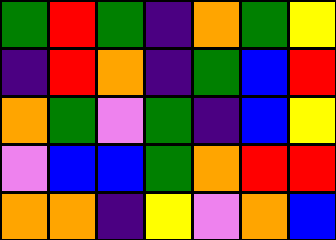[["green", "red", "green", "indigo", "orange", "green", "yellow"], ["indigo", "red", "orange", "indigo", "green", "blue", "red"], ["orange", "green", "violet", "green", "indigo", "blue", "yellow"], ["violet", "blue", "blue", "green", "orange", "red", "red"], ["orange", "orange", "indigo", "yellow", "violet", "orange", "blue"]]